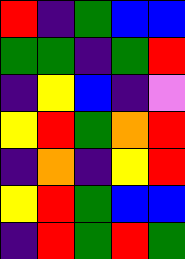[["red", "indigo", "green", "blue", "blue"], ["green", "green", "indigo", "green", "red"], ["indigo", "yellow", "blue", "indigo", "violet"], ["yellow", "red", "green", "orange", "red"], ["indigo", "orange", "indigo", "yellow", "red"], ["yellow", "red", "green", "blue", "blue"], ["indigo", "red", "green", "red", "green"]]